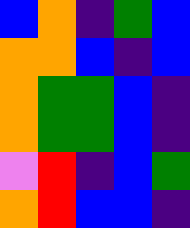[["blue", "orange", "indigo", "green", "blue"], ["orange", "orange", "blue", "indigo", "blue"], ["orange", "green", "green", "blue", "indigo"], ["orange", "green", "green", "blue", "indigo"], ["violet", "red", "indigo", "blue", "green"], ["orange", "red", "blue", "blue", "indigo"]]